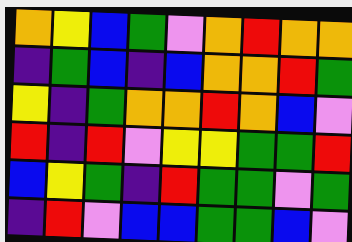[["orange", "yellow", "blue", "green", "violet", "orange", "red", "orange", "orange"], ["indigo", "green", "blue", "indigo", "blue", "orange", "orange", "red", "green"], ["yellow", "indigo", "green", "orange", "orange", "red", "orange", "blue", "violet"], ["red", "indigo", "red", "violet", "yellow", "yellow", "green", "green", "red"], ["blue", "yellow", "green", "indigo", "red", "green", "green", "violet", "green"], ["indigo", "red", "violet", "blue", "blue", "green", "green", "blue", "violet"]]